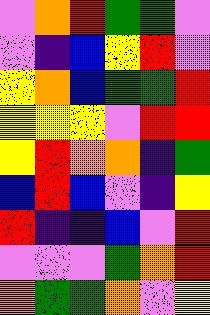[["violet", "orange", "red", "green", "green", "violet"], ["violet", "indigo", "blue", "yellow", "red", "violet"], ["yellow", "orange", "blue", "green", "green", "red"], ["yellow", "yellow", "yellow", "violet", "red", "red"], ["yellow", "red", "orange", "orange", "indigo", "green"], ["blue", "red", "blue", "violet", "indigo", "yellow"], ["red", "indigo", "indigo", "blue", "violet", "red"], ["violet", "violet", "violet", "green", "orange", "red"], ["orange", "green", "green", "orange", "violet", "yellow"]]